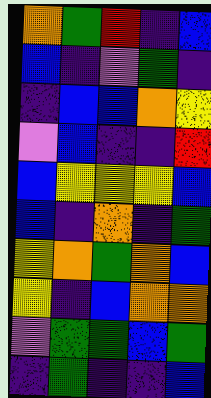[["orange", "green", "red", "indigo", "blue"], ["blue", "indigo", "violet", "green", "indigo"], ["indigo", "blue", "blue", "orange", "yellow"], ["violet", "blue", "indigo", "indigo", "red"], ["blue", "yellow", "yellow", "yellow", "blue"], ["blue", "indigo", "orange", "indigo", "green"], ["yellow", "orange", "green", "orange", "blue"], ["yellow", "indigo", "blue", "orange", "orange"], ["violet", "green", "green", "blue", "green"], ["indigo", "green", "indigo", "indigo", "blue"]]